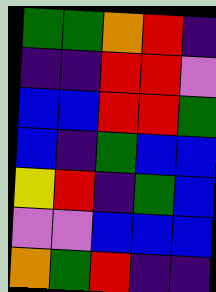[["green", "green", "orange", "red", "indigo"], ["indigo", "indigo", "red", "red", "violet"], ["blue", "blue", "red", "red", "green"], ["blue", "indigo", "green", "blue", "blue"], ["yellow", "red", "indigo", "green", "blue"], ["violet", "violet", "blue", "blue", "blue"], ["orange", "green", "red", "indigo", "indigo"]]